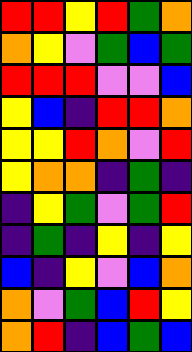[["red", "red", "yellow", "red", "green", "orange"], ["orange", "yellow", "violet", "green", "blue", "green"], ["red", "red", "red", "violet", "violet", "blue"], ["yellow", "blue", "indigo", "red", "red", "orange"], ["yellow", "yellow", "red", "orange", "violet", "red"], ["yellow", "orange", "orange", "indigo", "green", "indigo"], ["indigo", "yellow", "green", "violet", "green", "red"], ["indigo", "green", "indigo", "yellow", "indigo", "yellow"], ["blue", "indigo", "yellow", "violet", "blue", "orange"], ["orange", "violet", "green", "blue", "red", "yellow"], ["orange", "red", "indigo", "blue", "green", "blue"]]